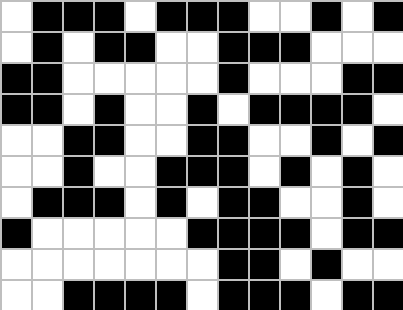[["white", "black", "black", "black", "white", "black", "black", "black", "white", "white", "black", "white", "black"], ["white", "black", "white", "black", "black", "white", "white", "black", "black", "black", "white", "white", "white"], ["black", "black", "white", "white", "white", "white", "white", "black", "white", "white", "white", "black", "black"], ["black", "black", "white", "black", "white", "white", "black", "white", "black", "black", "black", "black", "white"], ["white", "white", "black", "black", "white", "white", "black", "black", "white", "white", "black", "white", "black"], ["white", "white", "black", "white", "white", "black", "black", "black", "white", "black", "white", "black", "white"], ["white", "black", "black", "black", "white", "black", "white", "black", "black", "white", "white", "black", "white"], ["black", "white", "white", "white", "white", "white", "black", "black", "black", "black", "white", "black", "black"], ["white", "white", "white", "white", "white", "white", "white", "black", "black", "white", "black", "white", "white"], ["white", "white", "black", "black", "black", "black", "white", "black", "black", "black", "white", "black", "black"]]